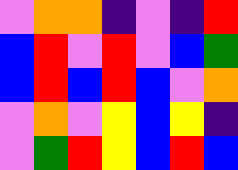[["violet", "orange", "orange", "indigo", "violet", "indigo", "red"], ["blue", "red", "violet", "red", "violet", "blue", "green"], ["blue", "red", "blue", "red", "blue", "violet", "orange"], ["violet", "orange", "violet", "yellow", "blue", "yellow", "indigo"], ["violet", "green", "red", "yellow", "blue", "red", "blue"]]